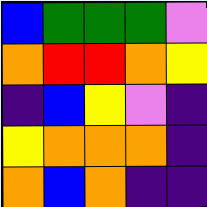[["blue", "green", "green", "green", "violet"], ["orange", "red", "red", "orange", "yellow"], ["indigo", "blue", "yellow", "violet", "indigo"], ["yellow", "orange", "orange", "orange", "indigo"], ["orange", "blue", "orange", "indigo", "indigo"]]